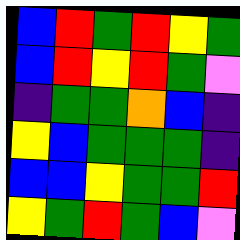[["blue", "red", "green", "red", "yellow", "green"], ["blue", "red", "yellow", "red", "green", "violet"], ["indigo", "green", "green", "orange", "blue", "indigo"], ["yellow", "blue", "green", "green", "green", "indigo"], ["blue", "blue", "yellow", "green", "green", "red"], ["yellow", "green", "red", "green", "blue", "violet"]]